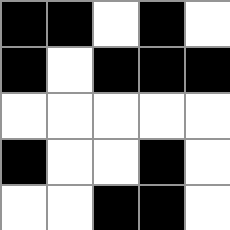[["black", "black", "white", "black", "white"], ["black", "white", "black", "black", "black"], ["white", "white", "white", "white", "white"], ["black", "white", "white", "black", "white"], ["white", "white", "black", "black", "white"]]